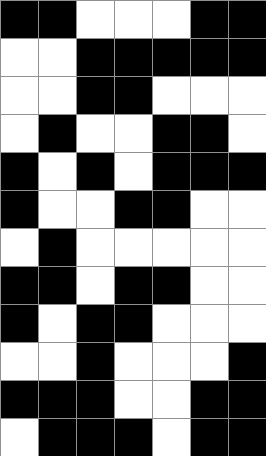[["black", "black", "white", "white", "white", "black", "black"], ["white", "white", "black", "black", "black", "black", "black"], ["white", "white", "black", "black", "white", "white", "white"], ["white", "black", "white", "white", "black", "black", "white"], ["black", "white", "black", "white", "black", "black", "black"], ["black", "white", "white", "black", "black", "white", "white"], ["white", "black", "white", "white", "white", "white", "white"], ["black", "black", "white", "black", "black", "white", "white"], ["black", "white", "black", "black", "white", "white", "white"], ["white", "white", "black", "white", "white", "white", "black"], ["black", "black", "black", "white", "white", "black", "black"], ["white", "black", "black", "black", "white", "black", "black"]]